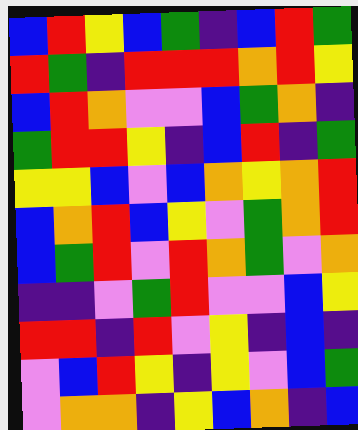[["blue", "red", "yellow", "blue", "green", "indigo", "blue", "red", "green"], ["red", "green", "indigo", "red", "red", "red", "orange", "red", "yellow"], ["blue", "red", "orange", "violet", "violet", "blue", "green", "orange", "indigo"], ["green", "red", "red", "yellow", "indigo", "blue", "red", "indigo", "green"], ["yellow", "yellow", "blue", "violet", "blue", "orange", "yellow", "orange", "red"], ["blue", "orange", "red", "blue", "yellow", "violet", "green", "orange", "red"], ["blue", "green", "red", "violet", "red", "orange", "green", "violet", "orange"], ["indigo", "indigo", "violet", "green", "red", "violet", "violet", "blue", "yellow"], ["red", "red", "indigo", "red", "violet", "yellow", "indigo", "blue", "indigo"], ["violet", "blue", "red", "yellow", "indigo", "yellow", "violet", "blue", "green"], ["violet", "orange", "orange", "indigo", "yellow", "blue", "orange", "indigo", "blue"]]